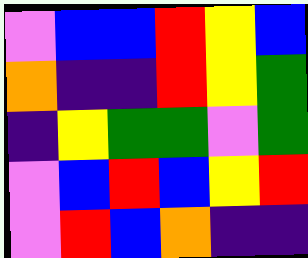[["violet", "blue", "blue", "red", "yellow", "blue"], ["orange", "indigo", "indigo", "red", "yellow", "green"], ["indigo", "yellow", "green", "green", "violet", "green"], ["violet", "blue", "red", "blue", "yellow", "red"], ["violet", "red", "blue", "orange", "indigo", "indigo"]]